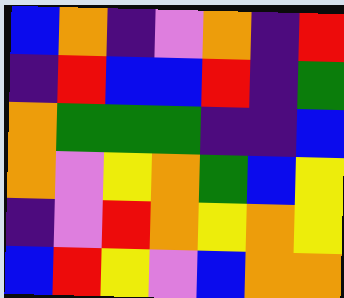[["blue", "orange", "indigo", "violet", "orange", "indigo", "red"], ["indigo", "red", "blue", "blue", "red", "indigo", "green"], ["orange", "green", "green", "green", "indigo", "indigo", "blue"], ["orange", "violet", "yellow", "orange", "green", "blue", "yellow"], ["indigo", "violet", "red", "orange", "yellow", "orange", "yellow"], ["blue", "red", "yellow", "violet", "blue", "orange", "orange"]]